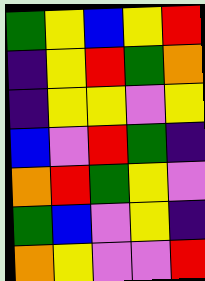[["green", "yellow", "blue", "yellow", "red"], ["indigo", "yellow", "red", "green", "orange"], ["indigo", "yellow", "yellow", "violet", "yellow"], ["blue", "violet", "red", "green", "indigo"], ["orange", "red", "green", "yellow", "violet"], ["green", "blue", "violet", "yellow", "indigo"], ["orange", "yellow", "violet", "violet", "red"]]